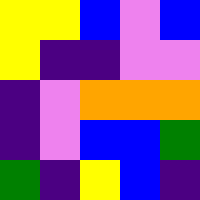[["yellow", "yellow", "blue", "violet", "blue"], ["yellow", "indigo", "indigo", "violet", "violet"], ["indigo", "violet", "orange", "orange", "orange"], ["indigo", "violet", "blue", "blue", "green"], ["green", "indigo", "yellow", "blue", "indigo"]]